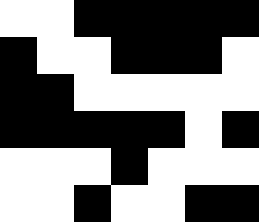[["white", "white", "black", "black", "black", "black", "black"], ["black", "white", "white", "black", "black", "black", "white"], ["black", "black", "white", "white", "white", "white", "white"], ["black", "black", "black", "black", "black", "white", "black"], ["white", "white", "white", "black", "white", "white", "white"], ["white", "white", "black", "white", "white", "black", "black"]]